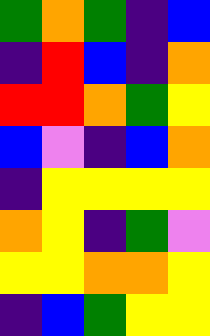[["green", "orange", "green", "indigo", "blue"], ["indigo", "red", "blue", "indigo", "orange"], ["red", "red", "orange", "green", "yellow"], ["blue", "violet", "indigo", "blue", "orange"], ["indigo", "yellow", "yellow", "yellow", "yellow"], ["orange", "yellow", "indigo", "green", "violet"], ["yellow", "yellow", "orange", "orange", "yellow"], ["indigo", "blue", "green", "yellow", "yellow"]]